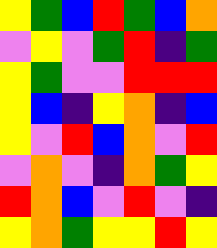[["yellow", "green", "blue", "red", "green", "blue", "orange"], ["violet", "yellow", "violet", "green", "red", "indigo", "green"], ["yellow", "green", "violet", "violet", "red", "red", "red"], ["yellow", "blue", "indigo", "yellow", "orange", "indigo", "blue"], ["yellow", "violet", "red", "blue", "orange", "violet", "red"], ["violet", "orange", "violet", "indigo", "orange", "green", "yellow"], ["red", "orange", "blue", "violet", "red", "violet", "indigo"], ["yellow", "orange", "green", "yellow", "yellow", "red", "yellow"]]